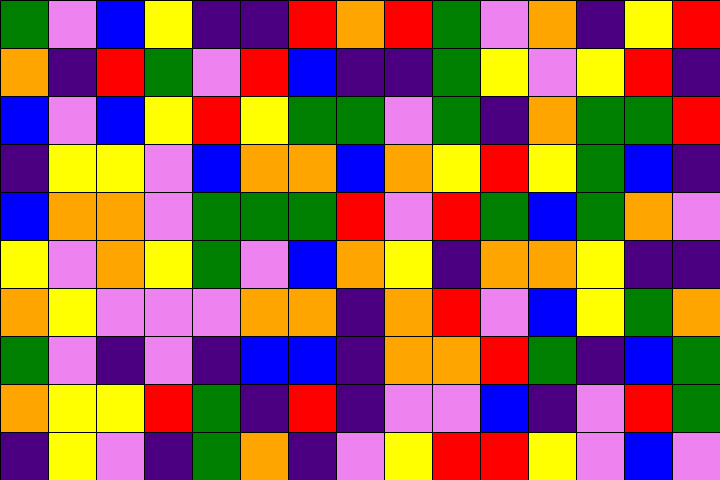[["green", "violet", "blue", "yellow", "indigo", "indigo", "red", "orange", "red", "green", "violet", "orange", "indigo", "yellow", "red"], ["orange", "indigo", "red", "green", "violet", "red", "blue", "indigo", "indigo", "green", "yellow", "violet", "yellow", "red", "indigo"], ["blue", "violet", "blue", "yellow", "red", "yellow", "green", "green", "violet", "green", "indigo", "orange", "green", "green", "red"], ["indigo", "yellow", "yellow", "violet", "blue", "orange", "orange", "blue", "orange", "yellow", "red", "yellow", "green", "blue", "indigo"], ["blue", "orange", "orange", "violet", "green", "green", "green", "red", "violet", "red", "green", "blue", "green", "orange", "violet"], ["yellow", "violet", "orange", "yellow", "green", "violet", "blue", "orange", "yellow", "indigo", "orange", "orange", "yellow", "indigo", "indigo"], ["orange", "yellow", "violet", "violet", "violet", "orange", "orange", "indigo", "orange", "red", "violet", "blue", "yellow", "green", "orange"], ["green", "violet", "indigo", "violet", "indigo", "blue", "blue", "indigo", "orange", "orange", "red", "green", "indigo", "blue", "green"], ["orange", "yellow", "yellow", "red", "green", "indigo", "red", "indigo", "violet", "violet", "blue", "indigo", "violet", "red", "green"], ["indigo", "yellow", "violet", "indigo", "green", "orange", "indigo", "violet", "yellow", "red", "red", "yellow", "violet", "blue", "violet"]]